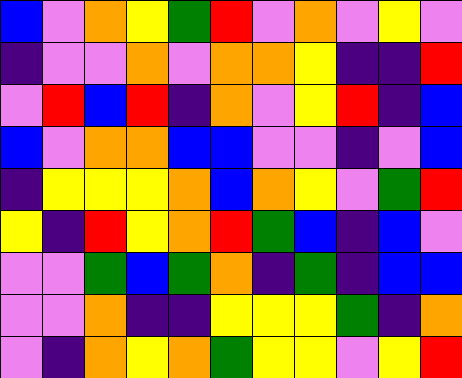[["blue", "violet", "orange", "yellow", "green", "red", "violet", "orange", "violet", "yellow", "violet"], ["indigo", "violet", "violet", "orange", "violet", "orange", "orange", "yellow", "indigo", "indigo", "red"], ["violet", "red", "blue", "red", "indigo", "orange", "violet", "yellow", "red", "indigo", "blue"], ["blue", "violet", "orange", "orange", "blue", "blue", "violet", "violet", "indigo", "violet", "blue"], ["indigo", "yellow", "yellow", "yellow", "orange", "blue", "orange", "yellow", "violet", "green", "red"], ["yellow", "indigo", "red", "yellow", "orange", "red", "green", "blue", "indigo", "blue", "violet"], ["violet", "violet", "green", "blue", "green", "orange", "indigo", "green", "indigo", "blue", "blue"], ["violet", "violet", "orange", "indigo", "indigo", "yellow", "yellow", "yellow", "green", "indigo", "orange"], ["violet", "indigo", "orange", "yellow", "orange", "green", "yellow", "yellow", "violet", "yellow", "red"]]